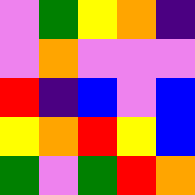[["violet", "green", "yellow", "orange", "indigo"], ["violet", "orange", "violet", "violet", "violet"], ["red", "indigo", "blue", "violet", "blue"], ["yellow", "orange", "red", "yellow", "blue"], ["green", "violet", "green", "red", "orange"]]